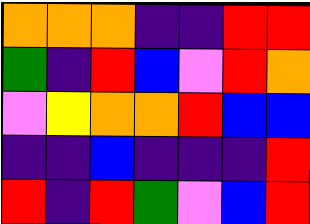[["orange", "orange", "orange", "indigo", "indigo", "red", "red"], ["green", "indigo", "red", "blue", "violet", "red", "orange"], ["violet", "yellow", "orange", "orange", "red", "blue", "blue"], ["indigo", "indigo", "blue", "indigo", "indigo", "indigo", "red"], ["red", "indigo", "red", "green", "violet", "blue", "red"]]